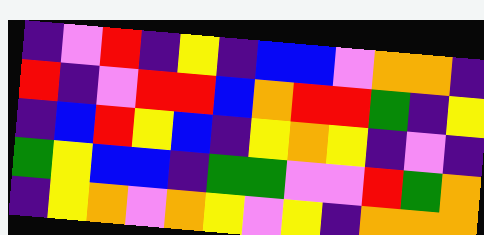[["indigo", "violet", "red", "indigo", "yellow", "indigo", "blue", "blue", "violet", "orange", "orange", "indigo"], ["red", "indigo", "violet", "red", "red", "blue", "orange", "red", "red", "green", "indigo", "yellow"], ["indigo", "blue", "red", "yellow", "blue", "indigo", "yellow", "orange", "yellow", "indigo", "violet", "indigo"], ["green", "yellow", "blue", "blue", "indigo", "green", "green", "violet", "violet", "red", "green", "orange"], ["indigo", "yellow", "orange", "violet", "orange", "yellow", "violet", "yellow", "indigo", "orange", "orange", "orange"]]